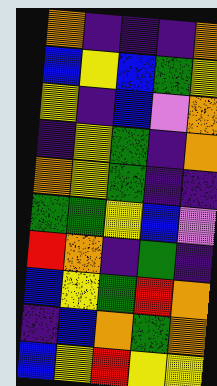[["orange", "indigo", "indigo", "indigo", "orange"], ["blue", "yellow", "blue", "green", "yellow"], ["yellow", "indigo", "blue", "violet", "orange"], ["indigo", "yellow", "green", "indigo", "orange"], ["orange", "yellow", "green", "indigo", "indigo"], ["green", "green", "yellow", "blue", "violet"], ["red", "orange", "indigo", "green", "indigo"], ["blue", "yellow", "green", "red", "orange"], ["indigo", "blue", "orange", "green", "orange"], ["blue", "yellow", "red", "yellow", "yellow"]]